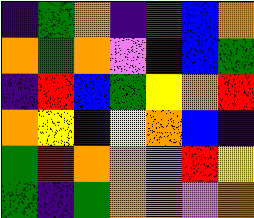[["indigo", "green", "orange", "indigo", "green", "blue", "orange"], ["orange", "green", "orange", "violet", "indigo", "blue", "green"], ["indigo", "red", "blue", "green", "yellow", "orange", "red"], ["orange", "yellow", "indigo", "yellow", "orange", "blue", "indigo"], ["green", "red", "orange", "orange", "violet", "red", "yellow"], ["green", "indigo", "green", "orange", "orange", "violet", "orange"]]